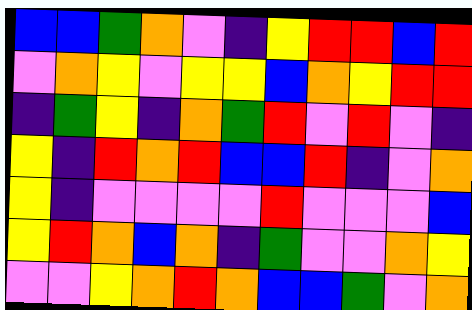[["blue", "blue", "green", "orange", "violet", "indigo", "yellow", "red", "red", "blue", "red"], ["violet", "orange", "yellow", "violet", "yellow", "yellow", "blue", "orange", "yellow", "red", "red"], ["indigo", "green", "yellow", "indigo", "orange", "green", "red", "violet", "red", "violet", "indigo"], ["yellow", "indigo", "red", "orange", "red", "blue", "blue", "red", "indigo", "violet", "orange"], ["yellow", "indigo", "violet", "violet", "violet", "violet", "red", "violet", "violet", "violet", "blue"], ["yellow", "red", "orange", "blue", "orange", "indigo", "green", "violet", "violet", "orange", "yellow"], ["violet", "violet", "yellow", "orange", "red", "orange", "blue", "blue", "green", "violet", "orange"]]